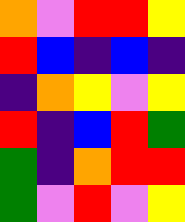[["orange", "violet", "red", "red", "yellow"], ["red", "blue", "indigo", "blue", "indigo"], ["indigo", "orange", "yellow", "violet", "yellow"], ["red", "indigo", "blue", "red", "green"], ["green", "indigo", "orange", "red", "red"], ["green", "violet", "red", "violet", "yellow"]]